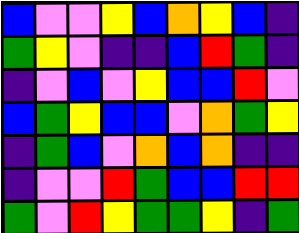[["blue", "violet", "violet", "yellow", "blue", "orange", "yellow", "blue", "indigo"], ["green", "yellow", "violet", "indigo", "indigo", "blue", "red", "green", "indigo"], ["indigo", "violet", "blue", "violet", "yellow", "blue", "blue", "red", "violet"], ["blue", "green", "yellow", "blue", "blue", "violet", "orange", "green", "yellow"], ["indigo", "green", "blue", "violet", "orange", "blue", "orange", "indigo", "indigo"], ["indigo", "violet", "violet", "red", "green", "blue", "blue", "red", "red"], ["green", "violet", "red", "yellow", "green", "green", "yellow", "indigo", "green"]]